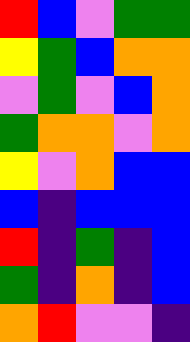[["red", "blue", "violet", "green", "green"], ["yellow", "green", "blue", "orange", "orange"], ["violet", "green", "violet", "blue", "orange"], ["green", "orange", "orange", "violet", "orange"], ["yellow", "violet", "orange", "blue", "blue"], ["blue", "indigo", "blue", "blue", "blue"], ["red", "indigo", "green", "indigo", "blue"], ["green", "indigo", "orange", "indigo", "blue"], ["orange", "red", "violet", "violet", "indigo"]]